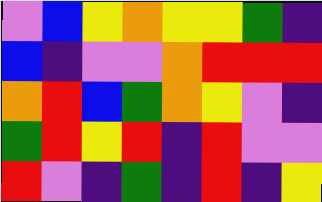[["violet", "blue", "yellow", "orange", "yellow", "yellow", "green", "indigo"], ["blue", "indigo", "violet", "violet", "orange", "red", "red", "red"], ["orange", "red", "blue", "green", "orange", "yellow", "violet", "indigo"], ["green", "red", "yellow", "red", "indigo", "red", "violet", "violet"], ["red", "violet", "indigo", "green", "indigo", "red", "indigo", "yellow"]]